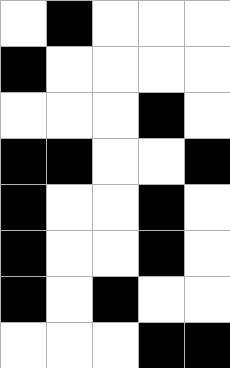[["white", "black", "white", "white", "white"], ["black", "white", "white", "white", "white"], ["white", "white", "white", "black", "white"], ["black", "black", "white", "white", "black"], ["black", "white", "white", "black", "white"], ["black", "white", "white", "black", "white"], ["black", "white", "black", "white", "white"], ["white", "white", "white", "black", "black"]]